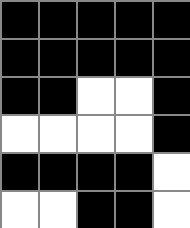[["black", "black", "black", "black", "black"], ["black", "black", "black", "black", "black"], ["black", "black", "white", "white", "black"], ["white", "white", "white", "white", "black"], ["black", "black", "black", "black", "white"], ["white", "white", "black", "black", "white"]]